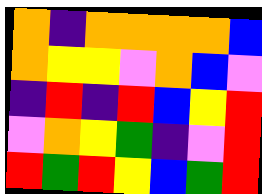[["orange", "indigo", "orange", "orange", "orange", "orange", "blue"], ["orange", "yellow", "yellow", "violet", "orange", "blue", "violet"], ["indigo", "red", "indigo", "red", "blue", "yellow", "red"], ["violet", "orange", "yellow", "green", "indigo", "violet", "red"], ["red", "green", "red", "yellow", "blue", "green", "red"]]